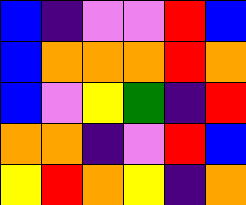[["blue", "indigo", "violet", "violet", "red", "blue"], ["blue", "orange", "orange", "orange", "red", "orange"], ["blue", "violet", "yellow", "green", "indigo", "red"], ["orange", "orange", "indigo", "violet", "red", "blue"], ["yellow", "red", "orange", "yellow", "indigo", "orange"]]